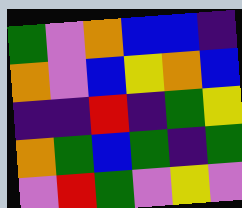[["green", "violet", "orange", "blue", "blue", "indigo"], ["orange", "violet", "blue", "yellow", "orange", "blue"], ["indigo", "indigo", "red", "indigo", "green", "yellow"], ["orange", "green", "blue", "green", "indigo", "green"], ["violet", "red", "green", "violet", "yellow", "violet"]]